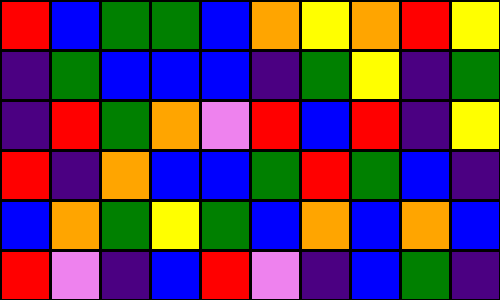[["red", "blue", "green", "green", "blue", "orange", "yellow", "orange", "red", "yellow"], ["indigo", "green", "blue", "blue", "blue", "indigo", "green", "yellow", "indigo", "green"], ["indigo", "red", "green", "orange", "violet", "red", "blue", "red", "indigo", "yellow"], ["red", "indigo", "orange", "blue", "blue", "green", "red", "green", "blue", "indigo"], ["blue", "orange", "green", "yellow", "green", "blue", "orange", "blue", "orange", "blue"], ["red", "violet", "indigo", "blue", "red", "violet", "indigo", "blue", "green", "indigo"]]